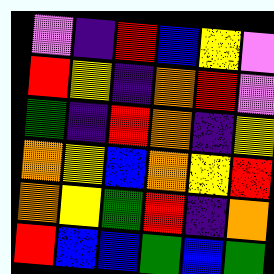[["violet", "indigo", "red", "blue", "yellow", "violet"], ["red", "yellow", "indigo", "orange", "red", "violet"], ["green", "indigo", "red", "orange", "indigo", "yellow"], ["orange", "yellow", "blue", "orange", "yellow", "red"], ["orange", "yellow", "green", "red", "indigo", "orange"], ["red", "blue", "blue", "green", "blue", "green"]]